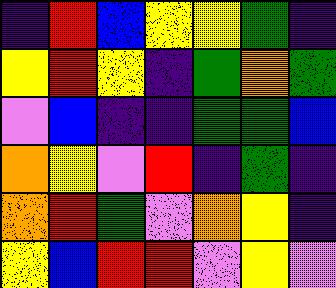[["indigo", "red", "blue", "yellow", "yellow", "green", "indigo"], ["yellow", "red", "yellow", "indigo", "green", "orange", "green"], ["violet", "blue", "indigo", "indigo", "green", "green", "blue"], ["orange", "yellow", "violet", "red", "indigo", "green", "indigo"], ["orange", "red", "green", "violet", "orange", "yellow", "indigo"], ["yellow", "blue", "red", "red", "violet", "yellow", "violet"]]